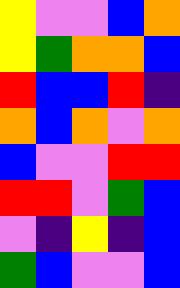[["yellow", "violet", "violet", "blue", "orange"], ["yellow", "green", "orange", "orange", "blue"], ["red", "blue", "blue", "red", "indigo"], ["orange", "blue", "orange", "violet", "orange"], ["blue", "violet", "violet", "red", "red"], ["red", "red", "violet", "green", "blue"], ["violet", "indigo", "yellow", "indigo", "blue"], ["green", "blue", "violet", "violet", "blue"]]